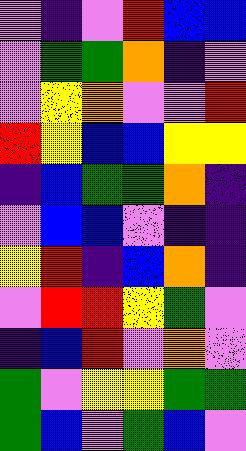[["violet", "indigo", "violet", "red", "blue", "blue"], ["violet", "green", "green", "orange", "indigo", "violet"], ["violet", "yellow", "orange", "violet", "violet", "red"], ["red", "yellow", "blue", "blue", "yellow", "yellow"], ["indigo", "blue", "green", "green", "orange", "indigo"], ["violet", "blue", "blue", "violet", "indigo", "indigo"], ["yellow", "red", "indigo", "blue", "orange", "indigo"], ["violet", "red", "red", "yellow", "green", "violet"], ["indigo", "blue", "red", "violet", "orange", "violet"], ["green", "violet", "yellow", "yellow", "green", "green"], ["green", "blue", "violet", "green", "blue", "violet"]]